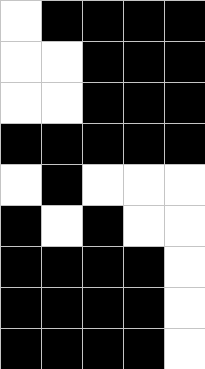[["white", "black", "black", "black", "black"], ["white", "white", "black", "black", "black"], ["white", "white", "black", "black", "black"], ["black", "black", "black", "black", "black"], ["white", "black", "white", "white", "white"], ["black", "white", "black", "white", "white"], ["black", "black", "black", "black", "white"], ["black", "black", "black", "black", "white"], ["black", "black", "black", "black", "white"]]